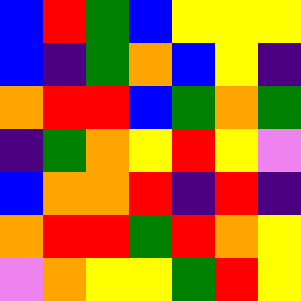[["blue", "red", "green", "blue", "yellow", "yellow", "yellow"], ["blue", "indigo", "green", "orange", "blue", "yellow", "indigo"], ["orange", "red", "red", "blue", "green", "orange", "green"], ["indigo", "green", "orange", "yellow", "red", "yellow", "violet"], ["blue", "orange", "orange", "red", "indigo", "red", "indigo"], ["orange", "red", "red", "green", "red", "orange", "yellow"], ["violet", "orange", "yellow", "yellow", "green", "red", "yellow"]]